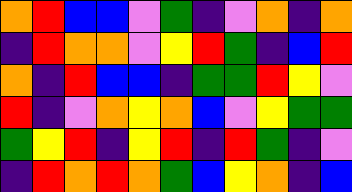[["orange", "red", "blue", "blue", "violet", "green", "indigo", "violet", "orange", "indigo", "orange"], ["indigo", "red", "orange", "orange", "violet", "yellow", "red", "green", "indigo", "blue", "red"], ["orange", "indigo", "red", "blue", "blue", "indigo", "green", "green", "red", "yellow", "violet"], ["red", "indigo", "violet", "orange", "yellow", "orange", "blue", "violet", "yellow", "green", "green"], ["green", "yellow", "red", "indigo", "yellow", "red", "indigo", "red", "green", "indigo", "violet"], ["indigo", "red", "orange", "red", "orange", "green", "blue", "yellow", "orange", "indigo", "blue"]]